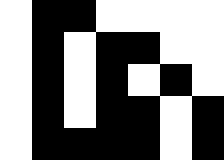[["white", "black", "black", "white", "white", "white", "white"], ["white", "black", "white", "black", "black", "white", "white"], ["white", "black", "white", "black", "white", "black", "white"], ["white", "black", "white", "black", "black", "white", "black"], ["white", "black", "black", "black", "black", "white", "black"]]